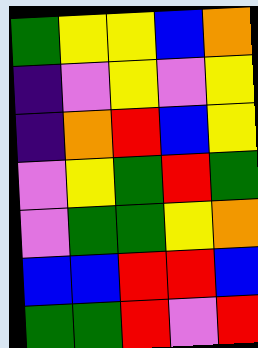[["green", "yellow", "yellow", "blue", "orange"], ["indigo", "violet", "yellow", "violet", "yellow"], ["indigo", "orange", "red", "blue", "yellow"], ["violet", "yellow", "green", "red", "green"], ["violet", "green", "green", "yellow", "orange"], ["blue", "blue", "red", "red", "blue"], ["green", "green", "red", "violet", "red"]]